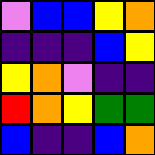[["violet", "blue", "blue", "yellow", "orange"], ["indigo", "indigo", "indigo", "blue", "yellow"], ["yellow", "orange", "violet", "indigo", "indigo"], ["red", "orange", "yellow", "green", "green"], ["blue", "indigo", "indigo", "blue", "orange"]]